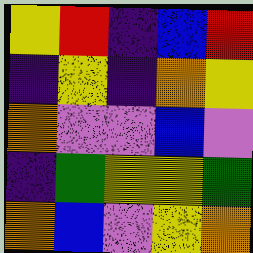[["yellow", "red", "indigo", "blue", "red"], ["indigo", "yellow", "indigo", "orange", "yellow"], ["orange", "violet", "violet", "blue", "violet"], ["indigo", "green", "yellow", "yellow", "green"], ["orange", "blue", "violet", "yellow", "orange"]]